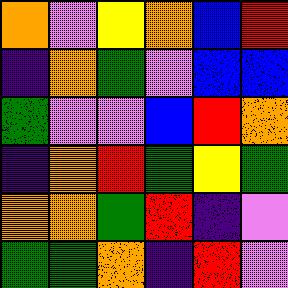[["orange", "violet", "yellow", "orange", "blue", "red"], ["indigo", "orange", "green", "violet", "blue", "blue"], ["green", "violet", "violet", "blue", "red", "orange"], ["indigo", "orange", "red", "green", "yellow", "green"], ["orange", "orange", "green", "red", "indigo", "violet"], ["green", "green", "orange", "indigo", "red", "violet"]]